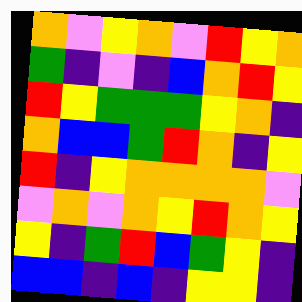[["orange", "violet", "yellow", "orange", "violet", "red", "yellow", "orange"], ["green", "indigo", "violet", "indigo", "blue", "orange", "red", "yellow"], ["red", "yellow", "green", "green", "green", "yellow", "orange", "indigo"], ["orange", "blue", "blue", "green", "red", "orange", "indigo", "yellow"], ["red", "indigo", "yellow", "orange", "orange", "orange", "orange", "violet"], ["violet", "orange", "violet", "orange", "yellow", "red", "orange", "yellow"], ["yellow", "indigo", "green", "red", "blue", "green", "yellow", "indigo"], ["blue", "blue", "indigo", "blue", "indigo", "yellow", "yellow", "indigo"]]